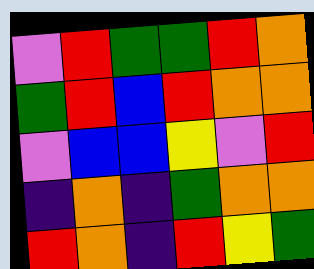[["violet", "red", "green", "green", "red", "orange"], ["green", "red", "blue", "red", "orange", "orange"], ["violet", "blue", "blue", "yellow", "violet", "red"], ["indigo", "orange", "indigo", "green", "orange", "orange"], ["red", "orange", "indigo", "red", "yellow", "green"]]